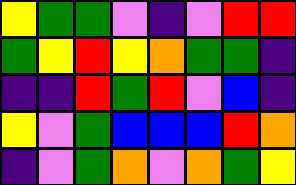[["yellow", "green", "green", "violet", "indigo", "violet", "red", "red"], ["green", "yellow", "red", "yellow", "orange", "green", "green", "indigo"], ["indigo", "indigo", "red", "green", "red", "violet", "blue", "indigo"], ["yellow", "violet", "green", "blue", "blue", "blue", "red", "orange"], ["indigo", "violet", "green", "orange", "violet", "orange", "green", "yellow"]]